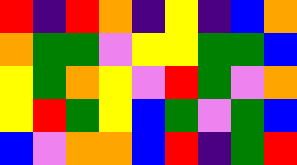[["red", "indigo", "red", "orange", "indigo", "yellow", "indigo", "blue", "orange"], ["orange", "green", "green", "violet", "yellow", "yellow", "green", "green", "blue"], ["yellow", "green", "orange", "yellow", "violet", "red", "green", "violet", "orange"], ["yellow", "red", "green", "yellow", "blue", "green", "violet", "green", "blue"], ["blue", "violet", "orange", "orange", "blue", "red", "indigo", "green", "red"]]